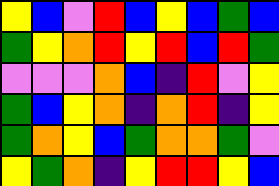[["yellow", "blue", "violet", "red", "blue", "yellow", "blue", "green", "blue"], ["green", "yellow", "orange", "red", "yellow", "red", "blue", "red", "green"], ["violet", "violet", "violet", "orange", "blue", "indigo", "red", "violet", "yellow"], ["green", "blue", "yellow", "orange", "indigo", "orange", "red", "indigo", "yellow"], ["green", "orange", "yellow", "blue", "green", "orange", "orange", "green", "violet"], ["yellow", "green", "orange", "indigo", "yellow", "red", "red", "yellow", "blue"]]